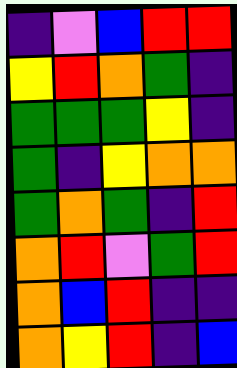[["indigo", "violet", "blue", "red", "red"], ["yellow", "red", "orange", "green", "indigo"], ["green", "green", "green", "yellow", "indigo"], ["green", "indigo", "yellow", "orange", "orange"], ["green", "orange", "green", "indigo", "red"], ["orange", "red", "violet", "green", "red"], ["orange", "blue", "red", "indigo", "indigo"], ["orange", "yellow", "red", "indigo", "blue"]]